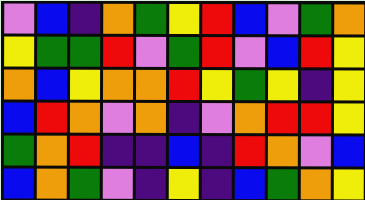[["violet", "blue", "indigo", "orange", "green", "yellow", "red", "blue", "violet", "green", "orange"], ["yellow", "green", "green", "red", "violet", "green", "red", "violet", "blue", "red", "yellow"], ["orange", "blue", "yellow", "orange", "orange", "red", "yellow", "green", "yellow", "indigo", "yellow"], ["blue", "red", "orange", "violet", "orange", "indigo", "violet", "orange", "red", "red", "yellow"], ["green", "orange", "red", "indigo", "indigo", "blue", "indigo", "red", "orange", "violet", "blue"], ["blue", "orange", "green", "violet", "indigo", "yellow", "indigo", "blue", "green", "orange", "yellow"]]